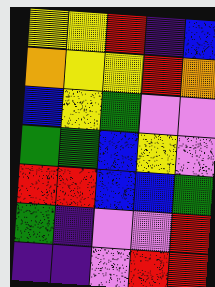[["yellow", "yellow", "red", "indigo", "blue"], ["orange", "yellow", "yellow", "red", "orange"], ["blue", "yellow", "green", "violet", "violet"], ["green", "green", "blue", "yellow", "violet"], ["red", "red", "blue", "blue", "green"], ["green", "indigo", "violet", "violet", "red"], ["indigo", "indigo", "violet", "red", "red"]]